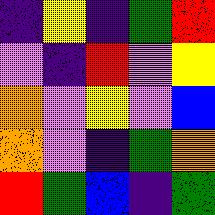[["indigo", "yellow", "indigo", "green", "red"], ["violet", "indigo", "red", "violet", "yellow"], ["orange", "violet", "yellow", "violet", "blue"], ["orange", "violet", "indigo", "green", "orange"], ["red", "green", "blue", "indigo", "green"]]